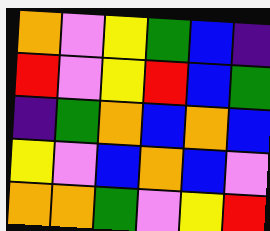[["orange", "violet", "yellow", "green", "blue", "indigo"], ["red", "violet", "yellow", "red", "blue", "green"], ["indigo", "green", "orange", "blue", "orange", "blue"], ["yellow", "violet", "blue", "orange", "blue", "violet"], ["orange", "orange", "green", "violet", "yellow", "red"]]